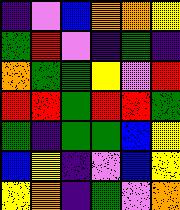[["indigo", "violet", "blue", "orange", "orange", "yellow"], ["green", "red", "violet", "indigo", "green", "indigo"], ["orange", "green", "green", "yellow", "violet", "red"], ["red", "red", "green", "red", "red", "green"], ["green", "indigo", "green", "green", "blue", "yellow"], ["blue", "yellow", "indigo", "violet", "blue", "yellow"], ["yellow", "orange", "indigo", "green", "violet", "orange"]]